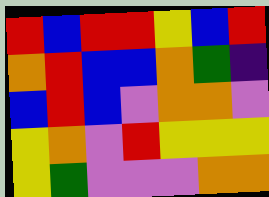[["red", "blue", "red", "red", "yellow", "blue", "red"], ["orange", "red", "blue", "blue", "orange", "green", "indigo"], ["blue", "red", "blue", "violet", "orange", "orange", "violet"], ["yellow", "orange", "violet", "red", "yellow", "yellow", "yellow"], ["yellow", "green", "violet", "violet", "violet", "orange", "orange"]]